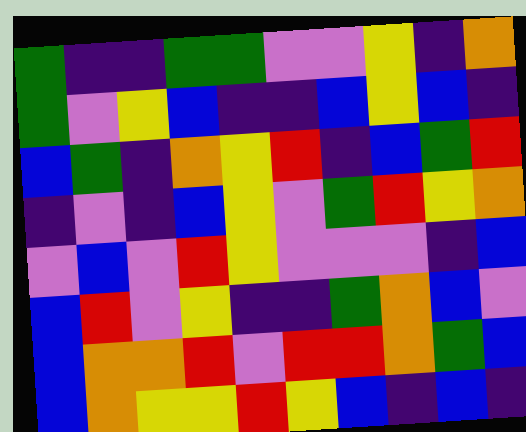[["green", "indigo", "indigo", "green", "green", "violet", "violet", "yellow", "indigo", "orange"], ["green", "violet", "yellow", "blue", "indigo", "indigo", "blue", "yellow", "blue", "indigo"], ["blue", "green", "indigo", "orange", "yellow", "red", "indigo", "blue", "green", "red"], ["indigo", "violet", "indigo", "blue", "yellow", "violet", "green", "red", "yellow", "orange"], ["violet", "blue", "violet", "red", "yellow", "violet", "violet", "violet", "indigo", "blue"], ["blue", "red", "violet", "yellow", "indigo", "indigo", "green", "orange", "blue", "violet"], ["blue", "orange", "orange", "red", "violet", "red", "red", "orange", "green", "blue"], ["blue", "orange", "yellow", "yellow", "red", "yellow", "blue", "indigo", "blue", "indigo"]]